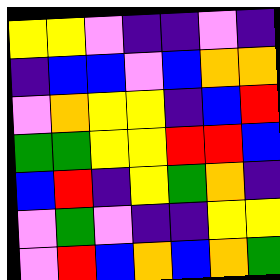[["yellow", "yellow", "violet", "indigo", "indigo", "violet", "indigo"], ["indigo", "blue", "blue", "violet", "blue", "orange", "orange"], ["violet", "orange", "yellow", "yellow", "indigo", "blue", "red"], ["green", "green", "yellow", "yellow", "red", "red", "blue"], ["blue", "red", "indigo", "yellow", "green", "orange", "indigo"], ["violet", "green", "violet", "indigo", "indigo", "yellow", "yellow"], ["violet", "red", "blue", "orange", "blue", "orange", "green"]]